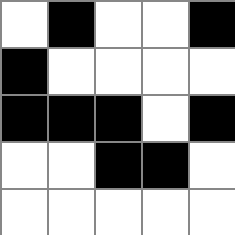[["white", "black", "white", "white", "black"], ["black", "white", "white", "white", "white"], ["black", "black", "black", "white", "black"], ["white", "white", "black", "black", "white"], ["white", "white", "white", "white", "white"]]